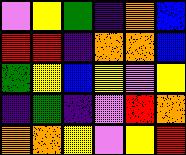[["violet", "yellow", "green", "indigo", "orange", "blue"], ["red", "red", "indigo", "orange", "orange", "blue"], ["green", "yellow", "blue", "yellow", "violet", "yellow"], ["indigo", "green", "indigo", "violet", "red", "orange"], ["orange", "orange", "yellow", "violet", "yellow", "red"]]